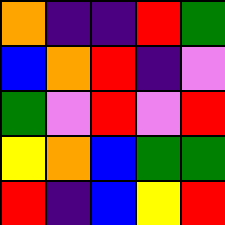[["orange", "indigo", "indigo", "red", "green"], ["blue", "orange", "red", "indigo", "violet"], ["green", "violet", "red", "violet", "red"], ["yellow", "orange", "blue", "green", "green"], ["red", "indigo", "blue", "yellow", "red"]]